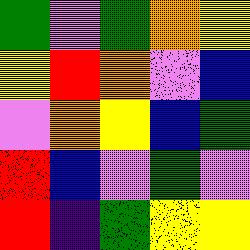[["green", "violet", "green", "orange", "yellow"], ["yellow", "red", "orange", "violet", "blue"], ["violet", "orange", "yellow", "blue", "green"], ["red", "blue", "violet", "green", "violet"], ["red", "indigo", "green", "yellow", "yellow"]]